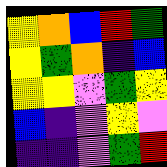[["yellow", "orange", "blue", "red", "green"], ["yellow", "green", "orange", "indigo", "blue"], ["yellow", "yellow", "violet", "green", "yellow"], ["blue", "indigo", "violet", "yellow", "violet"], ["indigo", "indigo", "violet", "green", "red"]]